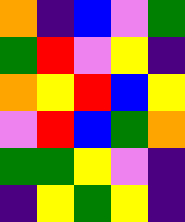[["orange", "indigo", "blue", "violet", "green"], ["green", "red", "violet", "yellow", "indigo"], ["orange", "yellow", "red", "blue", "yellow"], ["violet", "red", "blue", "green", "orange"], ["green", "green", "yellow", "violet", "indigo"], ["indigo", "yellow", "green", "yellow", "indigo"]]